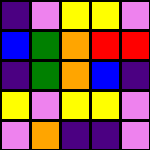[["indigo", "violet", "yellow", "yellow", "violet"], ["blue", "green", "orange", "red", "red"], ["indigo", "green", "orange", "blue", "indigo"], ["yellow", "violet", "yellow", "yellow", "violet"], ["violet", "orange", "indigo", "indigo", "violet"]]